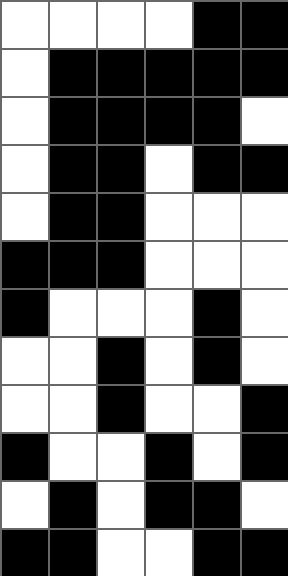[["white", "white", "white", "white", "black", "black"], ["white", "black", "black", "black", "black", "black"], ["white", "black", "black", "black", "black", "white"], ["white", "black", "black", "white", "black", "black"], ["white", "black", "black", "white", "white", "white"], ["black", "black", "black", "white", "white", "white"], ["black", "white", "white", "white", "black", "white"], ["white", "white", "black", "white", "black", "white"], ["white", "white", "black", "white", "white", "black"], ["black", "white", "white", "black", "white", "black"], ["white", "black", "white", "black", "black", "white"], ["black", "black", "white", "white", "black", "black"]]